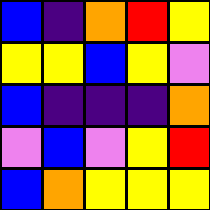[["blue", "indigo", "orange", "red", "yellow"], ["yellow", "yellow", "blue", "yellow", "violet"], ["blue", "indigo", "indigo", "indigo", "orange"], ["violet", "blue", "violet", "yellow", "red"], ["blue", "orange", "yellow", "yellow", "yellow"]]